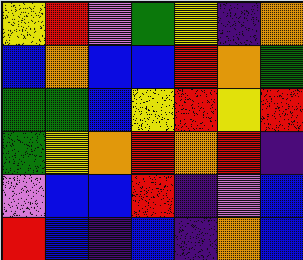[["yellow", "red", "violet", "green", "yellow", "indigo", "orange"], ["blue", "orange", "blue", "blue", "red", "orange", "green"], ["green", "green", "blue", "yellow", "red", "yellow", "red"], ["green", "yellow", "orange", "red", "orange", "red", "indigo"], ["violet", "blue", "blue", "red", "indigo", "violet", "blue"], ["red", "blue", "indigo", "blue", "indigo", "orange", "blue"]]